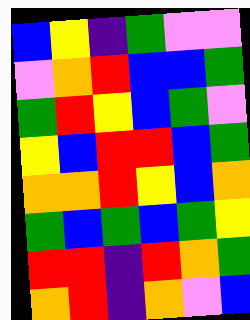[["blue", "yellow", "indigo", "green", "violet", "violet"], ["violet", "orange", "red", "blue", "blue", "green"], ["green", "red", "yellow", "blue", "green", "violet"], ["yellow", "blue", "red", "red", "blue", "green"], ["orange", "orange", "red", "yellow", "blue", "orange"], ["green", "blue", "green", "blue", "green", "yellow"], ["red", "red", "indigo", "red", "orange", "green"], ["orange", "red", "indigo", "orange", "violet", "blue"]]